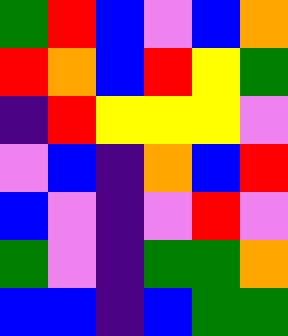[["green", "red", "blue", "violet", "blue", "orange"], ["red", "orange", "blue", "red", "yellow", "green"], ["indigo", "red", "yellow", "yellow", "yellow", "violet"], ["violet", "blue", "indigo", "orange", "blue", "red"], ["blue", "violet", "indigo", "violet", "red", "violet"], ["green", "violet", "indigo", "green", "green", "orange"], ["blue", "blue", "indigo", "blue", "green", "green"]]